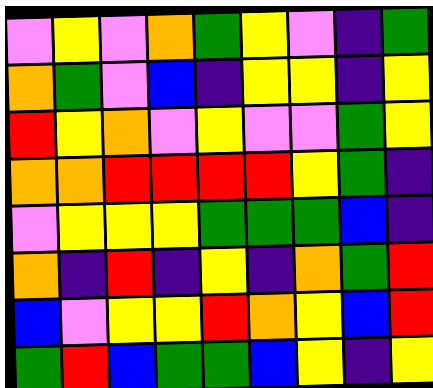[["violet", "yellow", "violet", "orange", "green", "yellow", "violet", "indigo", "green"], ["orange", "green", "violet", "blue", "indigo", "yellow", "yellow", "indigo", "yellow"], ["red", "yellow", "orange", "violet", "yellow", "violet", "violet", "green", "yellow"], ["orange", "orange", "red", "red", "red", "red", "yellow", "green", "indigo"], ["violet", "yellow", "yellow", "yellow", "green", "green", "green", "blue", "indigo"], ["orange", "indigo", "red", "indigo", "yellow", "indigo", "orange", "green", "red"], ["blue", "violet", "yellow", "yellow", "red", "orange", "yellow", "blue", "red"], ["green", "red", "blue", "green", "green", "blue", "yellow", "indigo", "yellow"]]